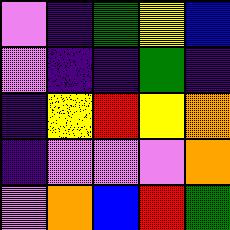[["violet", "indigo", "green", "yellow", "blue"], ["violet", "indigo", "indigo", "green", "indigo"], ["indigo", "yellow", "red", "yellow", "orange"], ["indigo", "violet", "violet", "violet", "orange"], ["violet", "orange", "blue", "red", "green"]]